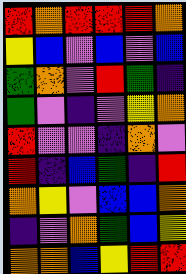[["red", "orange", "red", "red", "red", "orange"], ["yellow", "blue", "violet", "blue", "violet", "blue"], ["green", "orange", "violet", "red", "green", "indigo"], ["green", "violet", "indigo", "violet", "yellow", "orange"], ["red", "violet", "violet", "indigo", "orange", "violet"], ["red", "indigo", "blue", "green", "indigo", "red"], ["orange", "yellow", "violet", "blue", "blue", "orange"], ["indigo", "violet", "orange", "green", "blue", "yellow"], ["orange", "orange", "blue", "yellow", "red", "red"]]